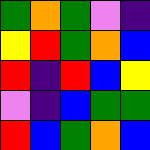[["green", "orange", "green", "violet", "indigo"], ["yellow", "red", "green", "orange", "blue"], ["red", "indigo", "red", "blue", "yellow"], ["violet", "indigo", "blue", "green", "green"], ["red", "blue", "green", "orange", "blue"]]